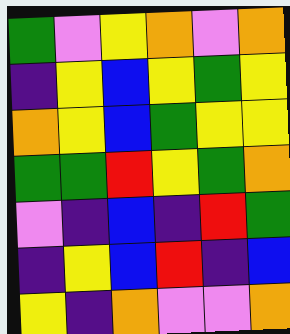[["green", "violet", "yellow", "orange", "violet", "orange"], ["indigo", "yellow", "blue", "yellow", "green", "yellow"], ["orange", "yellow", "blue", "green", "yellow", "yellow"], ["green", "green", "red", "yellow", "green", "orange"], ["violet", "indigo", "blue", "indigo", "red", "green"], ["indigo", "yellow", "blue", "red", "indigo", "blue"], ["yellow", "indigo", "orange", "violet", "violet", "orange"]]